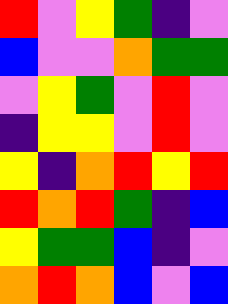[["red", "violet", "yellow", "green", "indigo", "violet"], ["blue", "violet", "violet", "orange", "green", "green"], ["violet", "yellow", "green", "violet", "red", "violet"], ["indigo", "yellow", "yellow", "violet", "red", "violet"], ["yellow", "indigo", "orange", "red", "yellow", "red"], ["red", "orange", "red", "green", "indigo", "blue"], ["yellow", "green", "green", "blue", "indigo", "violet"], ["orange", "red", "orange", "blue", "violet", "blue"]]